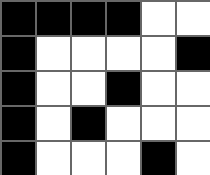[["black", "black", "black", "black", "white", "white"], ["black", "white", "white", "white", "white", "black"], ["black", "white", "white", "black", "white", "white"], ["black", "white", "black", "white", "white", "white"], ["black", "white", "white", "white", "black", "white"]]